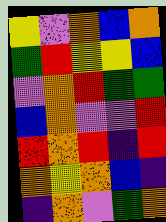[["yellow", "violet", "orange", "blue", "orange"], ["green", "red", "yellow", "yellow", "blue"], ["violet", "orange", "red", "green", "green"], ["blue", "orange", "violet", "violet", "red"], ["red", "orange", "red", "indigo", "red"], ["orange", "yellow", "orange", "blue", "indigo"], ["indigo", "orange", "violet", "green", "orange"]]